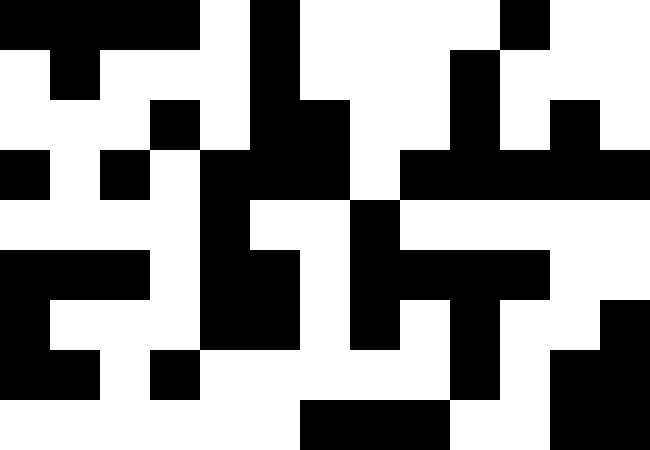[["black", "black", "black", "black", "white", "black", "white", "white", "white", "white", "black", "white", "white"], ["white", "black", "white", "white", "white", "black", "white", "white", "white", "black", "white", "white", "white"], ["white", "white", "white", "black", "white", "black", "black", "white", "white", "black", "white", "black", "white"], ["black", "white", "black", "white", "black", "black", "black", "white", "black", "black", "black", "black", "black"], ["white", "white", "white", "white", "black", "white", "white", "black", "white", "white", "white", "white", "white"], ["black", "black", "black", "white", "black", "black", "white", "black", "black", "black", "black", "white", "white"], ["black", "white", "white", "white", "black", "black", "white", "black", "white", "black", "white", "white", "black"], ["black", "black", "white", "black", "white", "white", "white", "white", "white", "black", "white", "black", "black"], ["white", "white", "white", "white", "white", "white", "black", "black", "black", "white", "white", "black", "black"]]